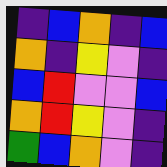[["indigo", "blue", "orange", "indigo", "blue"], ["orange", "indigo", "yellow", "violet", "indigo"], ["blue", "red", "violet", "violet", "blue"], ["orange", "red", "yellow", "violet", "indigo"], ["green", "blue", "orange", "violet", "indigo"]]